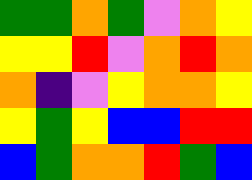[["green", "green", "orange", "green", "violet", "orange", "yellow"], ["yellow", "yellow", "red", "violet", "orange", "red", "orange"], ["orange", "indigo", "violet", "yellow", "orange", "orange", "yellow"], ["yellow", "green", "yellow", "blue", "blue", "red", "red"], ["blue", "green", "orange", "orange", "red", "green", "blue"]]